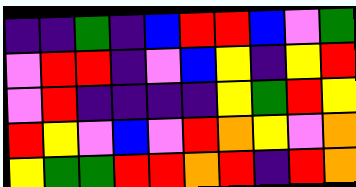[["indigo", "indigo", "green", "indigo", "blue", "red", "red", "blue", "violet", "green"], ["violet", "red", "red", "indigo", "violet", "blue", "yellow", "indigo", "yellow", "red"], ["violet", "red", "indigo", "indigo", "indigo", "indigo", "yellow", "green", "red", "yellow"], ["red", "yellow", "violet", "blue", "violet", "red", "orange", "yellow", "violet", "orange"], ["yellow", "green", "green", "red", "red", "orange", "red", "indigo", "red", "orange"]]